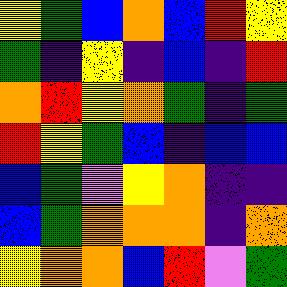[["yellow", "green", "blue", "orange", "blue", "red", "yellow"], ["green", "indigo", "yellow", "indigo", "blue", "indigo", "red"], ["orange", "red", "yellow", "orange", "green", "indigo", "green"], ["red", "yellow", "green", "blue", "indigo", "blue", "blue"], ["blue", "green", "violet", "yellow", "orange", "indigo", "indigo"], ["blue", "green", "orange", "orange", "orange", "indigo", "orange"], ["yellow", "orange", "orange", "blue", "red", "violet", "green"]]